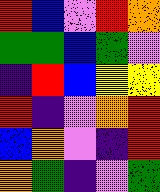[["red", "blue", "violet", "red", "orange"], ["green", "green", "blue", "green", "violet"], ["indigo", "red", "blue", "yellow", "yellow"], ["red", "indigo", "violet", "orange", "red"], ["blue", "orange", "violet", "indigo", "red"], ["orange", "green", "indigo", "violet", "green"]]